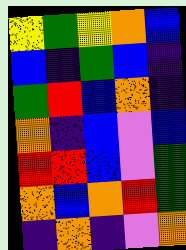[["yellow", "green", "yellow", "orange", "blue"], ["blue", "indigo", "green", "blue", "indigo"], ["green", "red", "blue", "orange", "indigo"], ["orange", "indigo", "blue", "violet", "blue"], ["red", "red", "blue", "violet", "green"], ["orange", "blue", "orange", "red", "green"], ["indigo", "orange", "indigo", "violet", "orange"]]